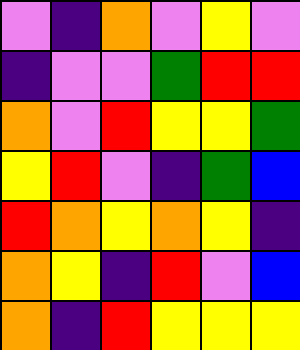[["violet", "indigo", "orange", "violet", "yellow", "violet"], ["indigo", "violet", "violet", "green", "red", "red"], ["orange", "violet", "red", "yellow", "yellow", "green"], ["yellow", "red", "violet", "indigo", "green", "blue"], ["red", "orange", "yellow", "orange", "yellow", "indigo"], ["orange", "yellow", "indigo", "red", "violet", "blue"], ["orange", "indigo", "red", "yellow", "yellow", "yellow"]]